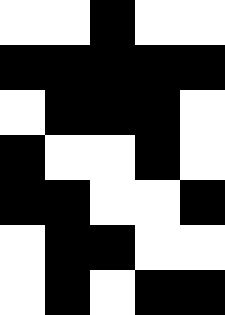[["white", "white", "black", "white", "white"], ["black", "black", "black", "black", "black"], ["white", "black", "black", "black", "white"], ["black", "white", "white", "black", "white"], ["black", "black", "white", "white", "black"], ["white", "black", "black", "white", "white"], ["white", "black", "white", "black", "black"]]